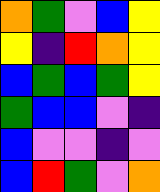[["orange", "green", "violet", "blue", "yellow"], ["yellow", "indigo", "red", "orange", "yellow"], ["blue", "green", "blue", "green", "yellow"], ["green", "blue", "blue", "violet", "indigo"], ["blue", "violet", "violet", "indigo", "violet"], ["blue", "red", "green", "violet", "orange"]]